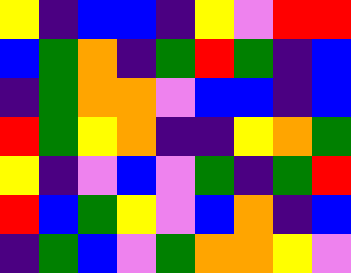[["yellow", "indigo", "blue", "blue", "indigo", "yellow", "violet", "red", "red"], ["blue", "green", "orange", "indigo", "green", "red", "green", "indigo", "blue"], ["indigo", "green", "orange", "orange", "violet", "blue", "blue", "indigo", "blue"], ["red", "green", "yellow", "orange", "indigo", "indigo", "yellow", "orange", "green"], ["yellow", "indigo", "violet", "blue", "violet", "green", "indigo", "green", "red"], ["red", "blue", "green", "yellow", "violet", "blue", "orange", "indigo", "blue"], ["indigo", "green", "blue", "violet", "green", "orange", "orange", "yellow", "violet"]]